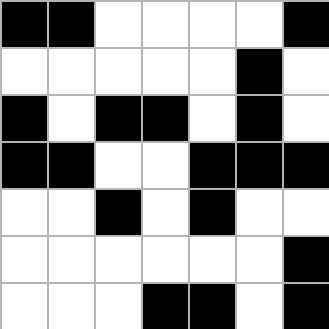[["black", "black", "white", "white", "white", "white", "black"], ["white", "white", "white", "white", "white", "black", "white"], ["black", "white", "black", "black", "white", "black", "white"], ["black", "black", "white", "white", "black", "black", "black"], ["white", "white", "black", "white", "black", "white", "white"], ["white", "white", "white", "white", "white", "white", "black"], ["white", "white", "white", "black", "black", "white", "black"]]